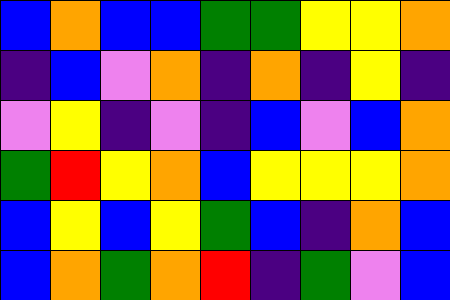[["blue", "orange", "blue", "blue", "green", "green", "yellow", "yellow", "orange"], ["indigo", "blue", "violet", "orange", "indigo", "orange", "indigo", "yellow", "indigo"], ["violet", "yellow", "indigo", "violet", "indigo", "blue", "violet", "blue", "orange"], ["green", "red", "yellow", "orange", "blue", "yellow", "yellow", "yellow", "orange"], ["blue", "yellow", "blue", "yellow", "green", "blue", "indigo", "orange", "blue"], ["blue", "orange", "green", "orange", "red", "indigo", "green", "violet", "blue"]]